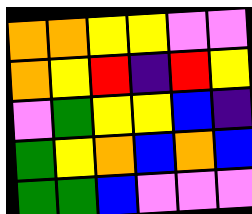[["orange", "orange", "yellow", "yellow", "violet", "violet"], ["orange", "yellow", "red", "indigo", "red", "yellow"], ["violet", "green", "yellow", "yellow", "blue", "indigo"], ["green", "yellow", "orange", "blue", "orange", "blue"], ["green", "green", "blue", "violet", "violet", "violet"]]